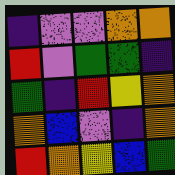[["indigo", "violet", "violet", "orange", "orange"], ["red", "violet", "green", "green", "indigo"], ["green", "indigo", "red", "yellow", "orange"], ["orange", "blue", "violet", "indigo", "orange"], ["red", "orange", "yellow", "blue", "green"]]